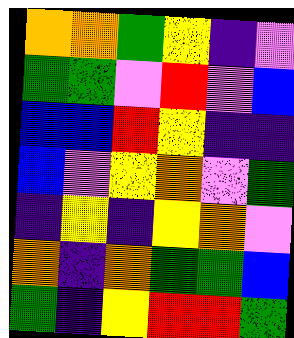[["orange", "orange", "green", "yellow", "indigo", "violet"], ["green", "green", "violet", "red", "violet", "blue"], ["blue", "blue", "red", "yellow", "indigo", "indigo"], ["blue", "violet", "yellow", "orange", "violet", "green"], ["indigo", "yellow", "indigo", "yellow", "orange", "violet"], ["orange", "indigo", "orange", "green", "green", "blue"], ["green", "indigo", "yellow", "red", "red", "green"]]